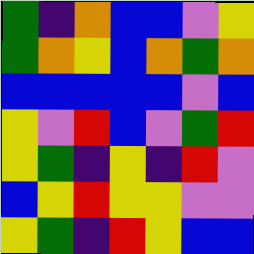[["green", "indigo", "orange", "blue", "blue", "violet", "yellow"], ["green", "orange", "yellow", "blue", "orange", "green", "orange"], ["blue", "blue", "blue", "blue", "blue", "violet", "blue"], ["yellow", "violet", "red", "blue", "violet", "green", "red"], ["yellow", "green", "indigo", "yellow", "indigo", "red", "violet"], ["blue", "yellow", "red", "yellow", "yellow", "violet", "violet"], ["yellow", "green", "indigo", "red", "yellow", "blue", "blue"]]